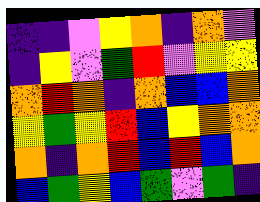[["indigo", "indigo", "violet", "yellow", "orange", "indigo", "orange", "violet"], ["indigo", "yellow", "violet", "green", "red", "violet", "yellow", "yellow"], ["orange", "red", "orange", "indigo", "orange", "blue", "blue", "orange"], ["yellow", "green", "yellow", "red", "blue", "yellow", "orange", "orange"], ["orange", "indigo", "orange", "red", "blue", "red", "blue", "orange"], ["blue", "green", "yellow", "blue", "green", "violet", "green", "indigo"]]